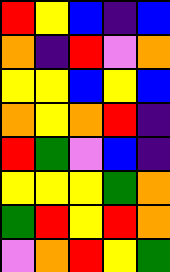[["red", "yellow", "blue", "indigo", "blue"], ["orange", "indigo", "red", "violet", "orange"], ["yellow", "yellow", "blue", "yellow", "blue"], ["orange", "yellow", "orange", "red", "indigo"], ["red", "green", "violet", "blue", "indigo"], ["yellow", "yellow", "yellow", "green", "orange"], ["green", "red", "yellow", "red", "orange"], ["violet", "orange", "red", "yellow", "green"]]